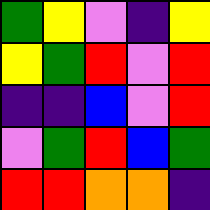[["green", "yellow", "violet", "indigo", "yellow"], ["yellow", "green", "red", "violet", "red"], ["indigo", "indigo", "blue", "violet", "red"], ["violet", "green", "red", "blue", "green"], ["red", "red", "orange", "orange", "indigo"]]